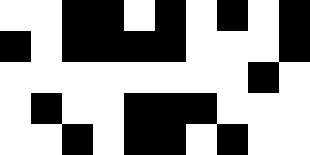[["white", "white", "black", "black", "white", "black", "white", "black", "white", "black"], ["black", "white", "black", "black", "black", "black", "white", "white", "white", "black"], ["white", "white", "white", "white", "white", "white", "white", "white", "black", "white"], ["white", "black", "white", "white", "black", "black", "black", "white", "white", "white"], ["white", "white", "black", "white", "black", "black", "white", "black", "white", "white"]]